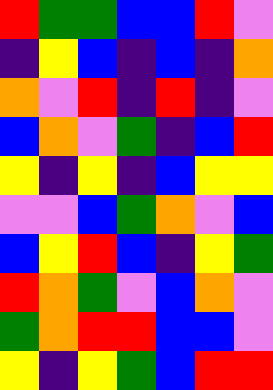[["red", "green", "green", "blue", "blue", "red", "violet"], ["indigo", "yellow", "blue", "indigo", "blue", "indigo", "orange"], ["orange", "violet", "red", "indigo", "red", "indigo", "violet"], ["blue", "orange", "violet", "green", "indigo", "blue", "red"], ["yellow", "indigo", "yellow", "indigo", "blue", "yellow", "yellow"], ["violet", "violet", "blue", "green", "orange", "violet", "blue"], ["blue", "yellow", "red", "blue", "indigo", "yellow", "green"], ["red", "orange", "green", "violet", "blue", "orange", "violet"], ["green", "orange", "red", "red", "blue", "blue", "violet"], ["yellow", "indigo", "yellow", "green", "blue", "red", "red"]]